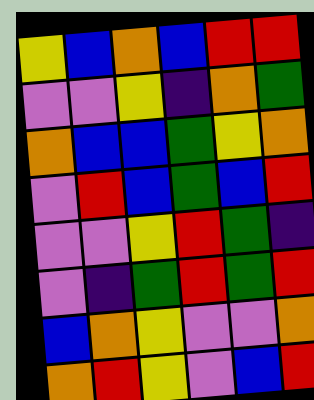[["yellow", "blue", "orange", "blue", "red", "red"], ["violet", "violet", "yellow", "indigo", "orange", "green"], ["orange", "blue", "blue", "green", "yellow", "orange"], ["violet", "red", "blue", "green", "blue", "red"], ["violet", "violet", "yellow", "red", "green", "indigo"], ["violet", "indigo", "green", "red", "green", "red"], ["blue", "orange", "yellow", "violet", "violet", "orange"], ["orange", "red", "yellow", "violet", "blue", "red"]]